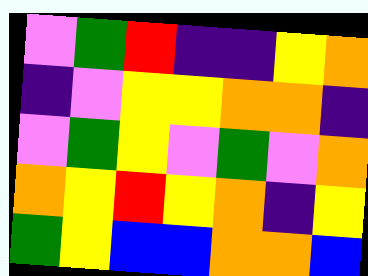[["violet", "green", "red", "indigo", "indigo", "yellow", "orange"], ["indigo", "violet", "yellow", "yellow", "orange", "orange", "indigo"], ["violet", "green", "yellow", "violet", "green", "violet", "orange"], ["orange", "yellow", "red", "yellow", "orange", "indigo", "yellow"], ["green", "yellow", "blue", "blue", "orange", "orange", "blue"]]